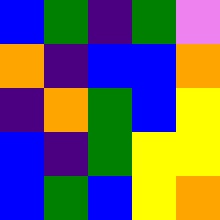[["blue", "green", "indigo", "green", "violet"], ["orange", "indigo", "blue", "blue", "orange"], ["indigo", "orange", "green", "blue", "yellow"], ["blue", "indigo", "green", "yellow", "yellow"], ["blue", "green", "blue", "yellow", "orange"]]